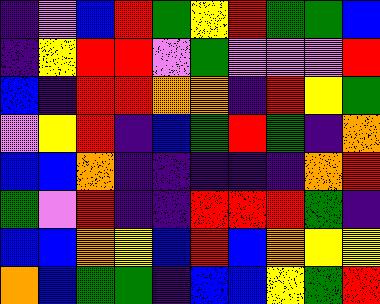[["indigo", "violet", "blue", "red", "green", "yellow", "red", "green", "green", "blue"], ["indigo", "yellow", "red", "red", "violet", "green", "violet", "violet", "violet", "red"], ["blue", "indigo", "red", "red", "orange", "orange", "indigo", "red", "yellow", "green"], ["violet", "yellow", "red", "indigo", "blue", "green", "red", "green", "indigo", "orange"], ["blue", "blue", "orange", "indigo", "indigo", "indigo", "indigo", "indigo", "orange", "red"], ["green", "violet", "red", "indigo", "indigo", "red", "red", "red", "green", "indigo"], ["blue", "blue", "orange", "yellow", "blue", "red", "blue", "orange", "yellow", "yellow"], ["orange", "blue", "green", "green", "indigo", "blue", "blue", "yellow", "green", "red"]]